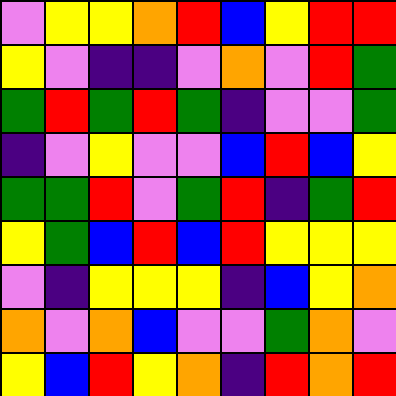[["violet", "yellow", "yellow", "orange", "red", "blue", "yellow", "red", "red"], ["yellow", "violet", "indigo", "indigo", "violet", "orange", "violet", "red", "green"], ["green", "red", "green", "red", "green", "indigo", "violet", "violet", "green"], ["indigo", "violet", "yellow", "violet", "violet", "blue", "red", "blue", "yellow"], ["green", "green", "red", "violet", "green", "red", "indigo", "green", "red"], ["yellow", "green", "blue", "red", "blue", "red", "yellow", "yellow", "yellow"], ["violet", "indigo", "yellow", "yellow", "yellow", "indigo", "blue", "yellow", "orange"], ["orange", "violet", "orange", "blue", "violet", "violet", "green", "orange", "violet"], ["yellow", "blue", "red", "yellow", "orange", "indigo", "red", "orange", "red"]]